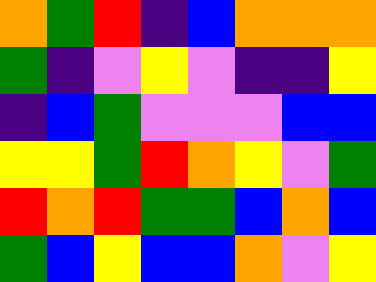[["orange", "green", "red", "indigo", "blue", "orange", "orange", "orange"], ["green", "indigo", "violet", "yellow", "violet", "indigo", "indigo", "yellow"], ["indigo", "blue", "green", "violet", "violet", "violet", "blue", "blue"], ["yellow", "yellow", "green", "red", "orange", "yellow", "violet", "green"], ["red", "orange", "red", "green", "green", "blue", "orange", "blue"], ["green", "blue", "yellow", "blue", "blue", "orange", "violet", "yellow"]]